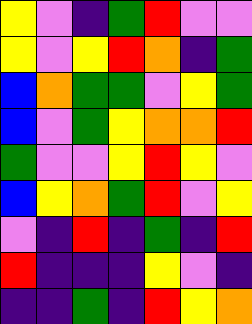[["yellow", "violet", "indigo", "green", "red", "violet", "violet"], ["yellow", "violet", "yellow", "red", "orange", "indigo", "green"], ["blue", "orange", "green", "green", "violet", "yellow", "green"], ["blue", "violet", "green", "yellow", "orange", "orange", "red"], ["green", "violet", "violet", "yellow", "red", "yellow", "violet"], ["blue", "yellow", "orange", "green", "red", "violet", "yellow"], ["violet", "indigo", "red", "indigo", "green", "indigo", "red"], ["red", "indigo", "indigo", "indigo", "yellow", "violet", "indigo"], ["indigo", "indigo", "green", "indigo", "red", "yellow", "orange"]]